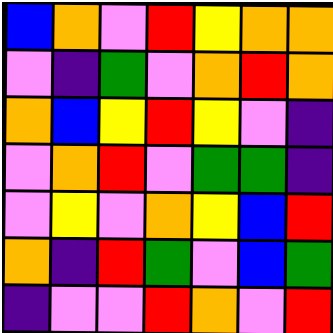[["blue", "orange", "violet", "red", "yellow", "orange", "orange"], ["violet", "indigo", "green", "violet", "orange", "red", "orange"], ["orange", "blue", "yellow", "red", "yellow", "violet", "indigo"], ["violet", "orange", "red", "violet", "green", "green", "indigo"], ["violet", "yellow", "violet", "orange", "yellow", "blue", "red"], ["orange", "indigo", "red", "green", "violet", "blue", "green"], ["indigo", "violet", "violet", "red", "orange", "violet", "red"]]